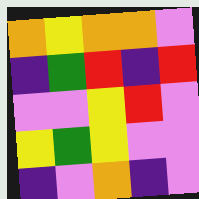[["orange", "yellow", "orange", "orange", "violet"], ["indigo", "green", "red", "indigo", "red"], ["violet", "violet", "yellow", "red", "violet"], ["yellow", "green", "yellow", "violet", "violet"], ["indigo", "violet", "orange", "indigo", "violet"]]